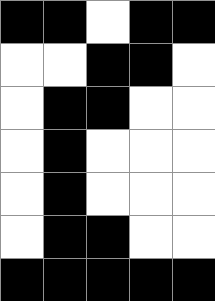[["black", "black", "white", "black", "black"], ["white", "white", "black", "black", "white"], ["white", "black", "black", "white", "white"], ["white", "black", "white", "white", "white"], ["white", "black", "white", "white", "white"], ["white", "black", "black", "white", "white"], ["black", "black", "black", "black", "black"]]